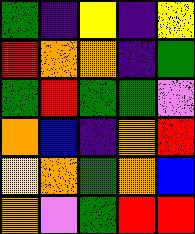[["green", "indigo", "yellow", "indigo", "yellow"], ["red", "orange", "orange", "indigo", "green"], ["green", "red", "green", "green", "violet"], ["orange", "blue", "indigo", "orange", "red"], ["yellow", "orange", "green", "orange", "blue"], ["orange", "violet", "green", "red", "red"]]